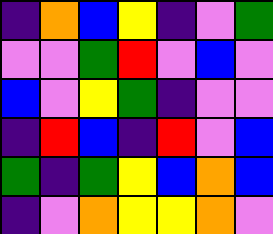[["indigo", "orange", "blue", "yellow", "indigo", "violet", "green"], ["violet", "violet", "green", "red", "violet", "blue", "violet"], ["blue", "violet", "yellow", "green", "indigo", "violet", "violet"], ["indigo", "red", "blue", "indigo", "red", "violet", "blue"], ["green", "indigo", "green", "yellow", "blue", "orange", "blue"], ["indigo", "violet", "orange", "yellow", "yellow", "orange", "violet"]]